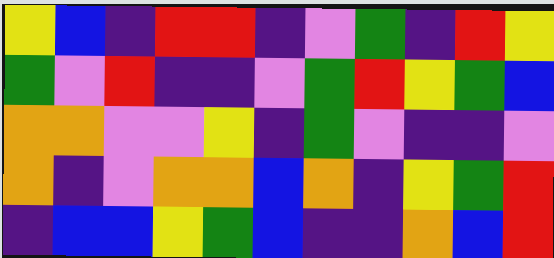[["yellow", "blue", "indigo", "red", "red", "indigo", "violet", "green", "indigo", "red", "yellow"], ["green", "violet", "red", "indigo", "indigo", "violet", "green", "red", "yellow", "green", "blue"], ["orange", "orange", "violet", "violet", "yellow", "indigo", "green", "violet", "indigo", "indigo", "violet"], ["orange", "indigo", "violet", "orange", "orange", "blue", "orange", "indigo", "yellow", "green", "red"], ["indigo", "blue", "blue", "yellow", "green", "blue", "indigo", "indigo", "orange", "blue", "red"]]